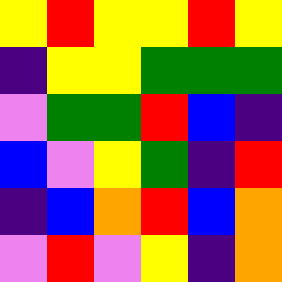[["yellow", "red", "yellow", "yellow", "red", "yellow"], ["indigo", "yellow", "yellow", "green", "green", "green"], ["violet", "green", "green", "red", "blue", "indigo"], ["blue", "violet", "yellow", "green", "indigo", "red"], ["indigo", "blue", "orange", "red", "blue", "orange"], ["violet", "red", "violet", "yellow", "indigo", "orange"]]